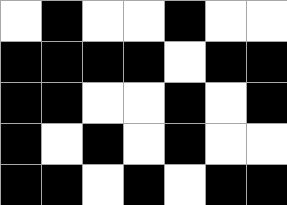[["white", "black", "white", "white", "black", "white", "white"], ["black", "black", "black", "black", "white", "black", "black"], ["black", "black", "white", "white", "black", "white", "black"], ["black", "white", "black", "white", "black", "white", "white"], ["black", "black", "white", "black", "white", "black", "black"]]